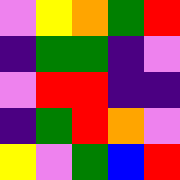[["violet", "yellow", "orange", "green", "red"], ["indigo", "green", "green", "indigo", "violet"], ["violet", "red", "red", "indigo", "indigo"], ["indigo", "green", "red", "orange", "violet"], ["yellow", "violet", "green", "blue", "red"]]